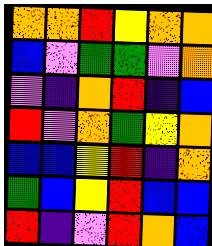[["orange", "orange", "red", "yellow", "orange", "orange"], ["blue", "violet", "green", "green", "violet", "orange"], ["violet", "indigo", "orange", "red", "indigo", "blue"], ["red", "violet", "orange", "green", "yellow", "orange"], ["blue", "blue", "yellow", "red", "indigo", "orange"], ["green", "blue", "yellow", "red", "blue", "blue"], ["red", "indigo", "violet", "red", "orange", "blue"]]